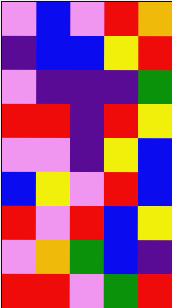[["violet", "blue", "violet", "red", "orange"], ["indigo", "blue", "blue", "yellow", "red"], ["violet", "indigo", "indigo", "indigo", "green"], ["red", "red", "indigo", "red", "yellow"], ["violet", "violet", "indigo", "yellow", "blue"], ["blue", "yellow", "violet", "red", "blue"], ["red", "violet", "red", "blue", "yellow"], ["violet", "orange", "green", "blue", "indigo"], ["red", "red", "violet", "green", "red"]]